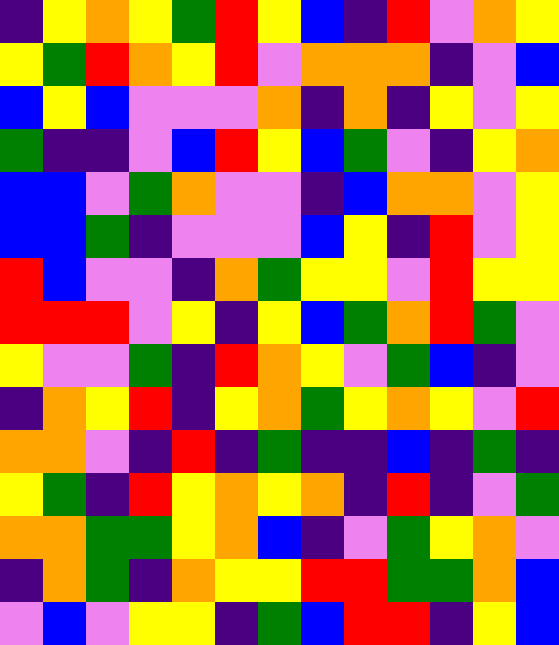[["indigo", "yellow", "orange", "yellow", "green", "red", "yellow", "blue", "indigo", "red", "violet", "orange", "yellow"], ["yellow", "green", "red", "orange", "yellow", "red", "violet", "orange", "orange", "orange", "indigo", "violet", "blue"], ["blue", "yellow", "blue", "violet", "violet", "violet", "orange", "indigo", "orange", "indigo", "yellow", "violet", "yellow"], ["green", "indigo", "indigo", "violet", "blue", "red", "yellow", "blue", "green", "violet", "indigo", "yellow", "orange"], ["blue", "blue", "violet", "green", "orange", "violet", "violet", "indigo", "blue", "orange", "orange", "violet", "yellow"], ["blue", "blue", "green", "indigo", "violet", "violet", "violet", "blue", "yellow", "indigo", "red", "violet", "yellow"], ["red", "blue", "violet", "violet", "indigo", "orange", "green", "yellow", "yellow", "violet", "red", "yellow", "yellow"], ["red", "red", "red", "violet", "yellow", "indigo", "yellow", "blue", "green", "orange", "red", "green", "violet"], ["yellow", "violet", "violet", "green", "indigo", "red", "orange", "yellow", "violet", "green", "blue", "indigo", "violet"], ["indigo", "orange", "yellow", "red", "indigo", "yellow", "orange", "green", "yellow", "orange", "yellow", "violet", "red"], ["orange", "orange", "violet", "indigo", "red", "indigo", "green", "indigo", "indigo", "blue", "indigo", "green", "indigo"], ["yellow", "green", "indigo", "red", "yellow", "orange", "yellow", "orange", "indigo", "red", "indigo", "violet", "green"], ["orange", "orange", "green", "green", "yellow", "orange", "blue", "indigo", "violet", "green", "yellow", "orange", "violet"], ["indigo", "orange", "green", "indigo", "orange", "yellow", "yellow", "red", "red", "green", "green", "orange", "blue"], ["violet", "blue", "violet", "yellow", "yellow", "indigo", "green", "blue", "red", "red", "indigo", "yellow", "blue"]]